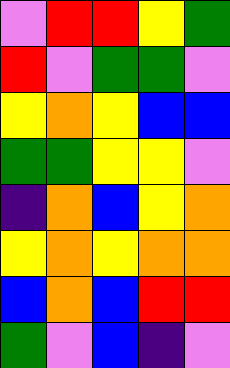[["violet", "red", "red", "yellow", "green"], ["red", "violet", "green", "green", "violet"], ["yellow", "orange", "yellow", "blue", "blue"], ["green", "green", "yellow", "yellow", "violet"], ["indigo", "orange", "blue", "yellow", "orange"], ["yellow", "orange", "yellow", "orange", "orange"], ["blue", "orange", "blue", "red", "red"], ["green", "violet", "blue", "indigo", "violet"]]